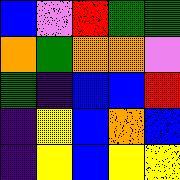[["blue", "violet", "red", "green", "green"], ["orange", "green", "orange", "orange", "violet"], ["green", "indigo", "blue", "blue", "red"], ["indigo", "yellow", "blue", "orange", "blue"], ["indigo", "yellow", "blue", "yellow", "yellow"]]